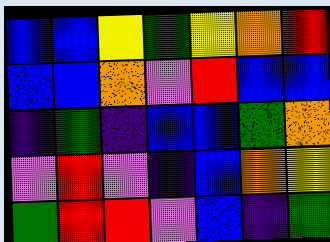[["blue", "blue", "yellow", "green", "yellow", "orange", "red"], ["blue", "blue", "orange", "violet", "red", "blue", "blue"], ["indigo", "green", "indigo", "blue", "blue", "green", "orange"], ["violet", "red", "violet", "indigo", "blue", "orange", "yellow"], ["green", "red", "red", "violet", "blue", "indigo", "green"]]